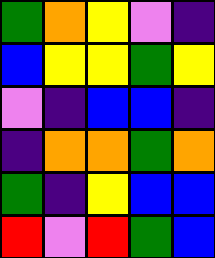[["green", "orange", "yellow", "violet", "indigo"], ["blue", "yellow", "yellow", "green", "yellow"], ["violet", "indigo", "blue", "blue", "indigo"], ["indigo", "orange", "orange", "green", "orange"], ["green", "indigo", "yellow", "blue", "blue"], ["red", "violet", "red", "green", "blue"]]